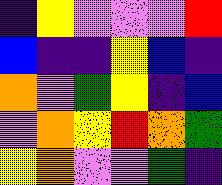[["indigo", "yellow", "violet", "violet", "violet", "red"], ["blue", "indigo", "indigo", "yellow", "blue", "indigo"], ["orange", "violet", "green", "yellow", "indigo", "blue"], ["violet", "orange", "yellow", "red", "orange", "green"], ["yellow", "orange", "violet", "violet", "green", "indigo"]]